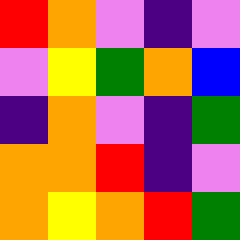[["red", "orange", "violet", "indigo", "violet"], ["violet", "yellow", "green", "orange", "blue"], ["indigo", "orange", "violet", "indigo", "green"], ["orange", "orange", "red", "indigo", "violet"], ["orange", "yellow", "orange", "red", "green"]]